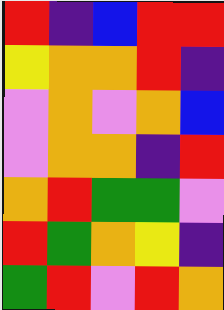[["red", "indigo", "blue", "red", "red"], ["yellow", "orange", "orange", "red", "indigo"], ["violet", "orange", "violet", "orange", "blue"], ["violet", "orange", "orange", "indigo", "red"], ["orange", "red", "green", "green", "violet"], ["red", "green", "orange", "yellow", "indigo"], ["green", "red", "violet", "red", "orange"]]